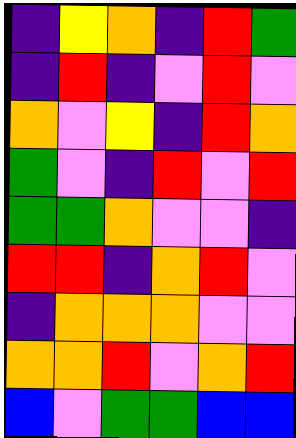[["indigo", "yellow", "orange", "indigo", "red", "green"], ["indigo", "red", "indigo", "violet", "red", "violet"], ["orange", "violet", "yellow", "indigo", "red", "orange"], ["green", "violet", "indigo", "red", "violet", "red"], ["green", "green", "orange", "violet", "violet", "indigo"], ["red", "red", "indigo", "orange", "red", "violet"], ["indigo", "orange", "orange", "orange", "violet", "violet"], ["orange", "orange", "red", "violet", "orange", "red"], ["blue", "violet", "green", "green", "blue", "blue"]]